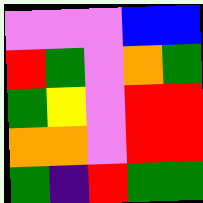[["violet", "violet", "violet", "blue", "blue"], ["red", "green", "violet", "orange", "green"], ["green", "yellow", "violet", "red", "red"], ["orange", "orange", "violet", "red", "red"], ["green", "indigo", "red", "green", "green"]]